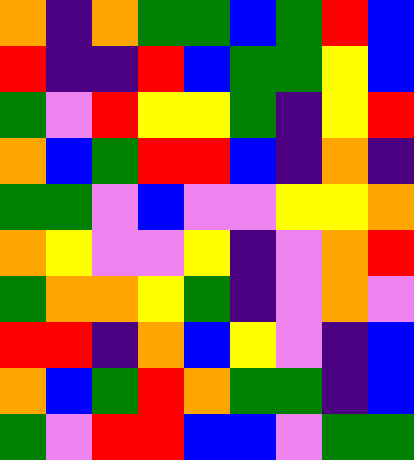[["orange", "indigo", "orange", "green", "green", "blue", "green", "red", "blue"], ["red", "indigo", "indigo", "red", "blue", "green", "green", "yellow", "blue"], ["green", "violet", "red", "yellow", "yellow", "green", "indigo", "yellow", "red"], ["orange", "blue", "green", "red", "red", "blue", "indigo", "orange", "indigo"], ["green", "green", "violet", "blue", "violet", "violet", "yellow", "yellow", "orange"], ["orange", "yellow", "violet", "violet", "yellow", "indigo", "violet", "orange", "red"], ["green", "orange", "orange", "yellow", "green", "indigo", "violet", "orange", "violet"], ["red", "red", "indigo", "orange", "blue", "yellow", "violet", "indigo", "blue"], ["orange", "blue", "green", "red", "orange", "green", "green", "indigo", "blue"], ["green", "violet", "red", "red", "blue", "blue", "violet", "green", "green"]]